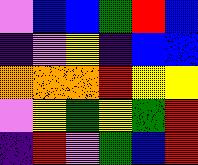[["violet", "blue", "blue", "green", "red", "blue"], ["indigo", "violet", "yellow", "indigo", "blue", "blue"], ["orange", "orange", "orange", "red", "yellow", "yellow"], ["violet", "yellow", "green", "yellow", "green", "red"], ["indigo", "red", "violet", "green", "blue", "red"]]